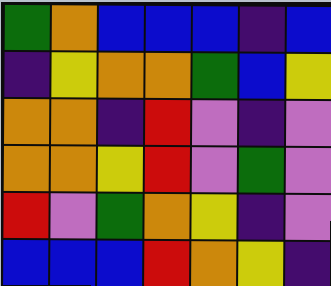[["green", "orange", "blue", "blue", "blue", "indigo", "blue"], ["indigo", "yellow", "orange", "orange", "green", "blue", "yellow"], ["orange", "orange", "indigo", "red", "violet", "indigo", "violet"], ["orange", "orange", "yellow", "red", "violet", "green", "violet"], ["red", "violet", "green", "orange", "yellow", "indigo", "violet"], ["blue", "blue", "blue", "red", "orange", "yellow", "indigo"]]